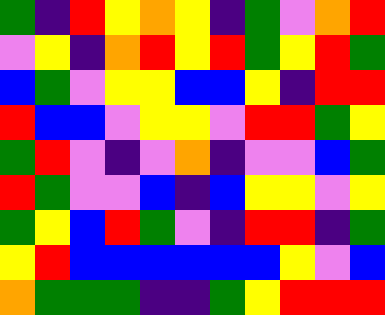[["green", "indigo", "red", "yellow", "orange", "yellow", "indigo", "green", "violet", "orange", "red"], ["violet", "yellow", "indigo", "orange", "red", "yellow", "red", "green", "yellow", "red", "green"], ["blue", "green", "violet", "yellow", "yellow", "blue", "blue", "yellow", "indigo", "red", "red"], ["red", "blue", "blue", "violet", "yellow", "yellow", "violet", "red", "red", "green", "yellow"], ["green", "red", "violet", "indigo", "violet", "orange", "indigo", "violet", "violet", "blue", "green"], ["red", "green", "violet", "violet", "blue", "indigo", "blue", "yellow", "yellow", "violet", "yellow"], ["green", "yellow", "blue", "red", "green", "violet", "indigo", "red", "red", "indigo", "green"], ["yellow", "red", "blue", "blue", "blue", "blue", "blue", "blue", "yellow", "violet", "blue"], ["orange", "green", "green", "green", "indigo", "indigo", "green", "yellow", "red", "red", "red"]]